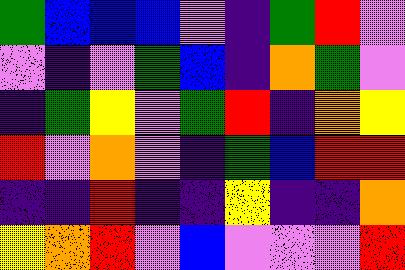[["green", "blue", "blue", "blue", "violet", "indigo", "green", "red", "violet"], ["violet", "indigo", "violet", "green", "blue", "indigo", "orange", "green", "violet"], ["indigo", "green", "yellow", "violet", "green", "red", "indigo", "orange", "yellow"], ["red", "violet", "orange", "violet", "indigo", "green", "blue", "red", "red"], ["indigo", "indigo", "red", "indigo", "indigo", "yellow", "indigo", "indigo", "orange"], ["yellow", "orange", "red", "violet", "blue", "violet", "violet", "violet", "red"]]